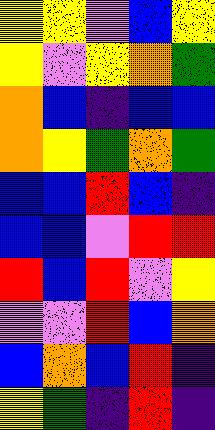[["yellow", "yellow", "violet", "blue", "yellow"], ["yellow", "violet", "yellow", "orange", "green"], ["orange", "blue", "indigo", "blue", "blue"], ["orange", "yellow", "green", "orange", "green"], ["blue", "blue", "red", "blue", "indigo"], ["blue", "blue", "violet", "red", "red"], ["red", "blue", "red", "violet", "yellow"], ["violet", "violet", "red", "blue", "orange"], ["blue", "orange", "blue", "red", "indigo"], ["yellow", "green", "indigo", "red", "indigo"]]